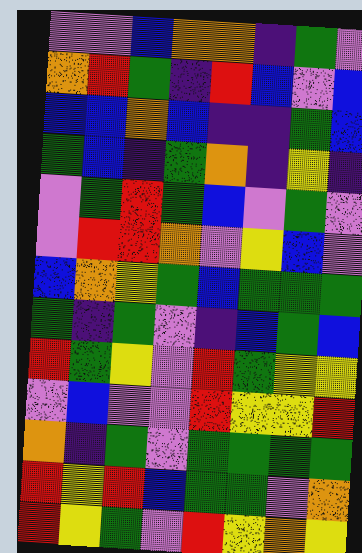[["violet", "violet", "blue", "orange", "orange", "indigo", "green", "violet"], ["orange", "red", "green", "indigo", "red", "blue", "violet", "blue"], ["blue", "blue", "orange", "blue", "indigo", "indigo", "green", "blue"], ["green", "blue", "indigo", "green", "orange", "indigo", "yellow", "indigo"], ["violet", "green", "red", "green", "blue", "violet", "green", "violet"], ["violet", "red", "red", "orange", "violet", "yellow", "blue", "violet"], ["blue", "orange", "yellow", "green", "blue", "green", "green", "green"], ["green", "indigo", "green", "violet", "indigo", "blue", "green", "blue"], ["red", "green", "yellow", "violet", "red", "green", "yellow", "yellow"], ["violet", "blue", "violet", "violet", "red", "yellow", "yellow", "red"], ["orange", "indigo", "green", "violet", "green", "green", "green", "green"], ["red", "yellow", "red", "blue", "green", "green", "violet", "orange"], ["red", "yellow", "green", "violet", "red", "yellow", "orange", "yellow"]]